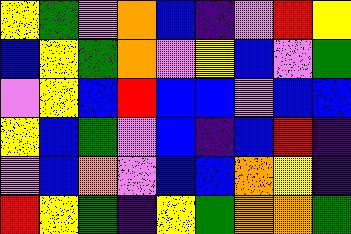[["yellow", "green", "violet", "orange", "blue", "indigo", "violet", "red", "yellow"], ["blue", "yellow", "green", "orange", "violet", "yellow", "blue", "violet", "green"], ["violet", "yellow", "blue", "red", "blue", "blue", "violet", "blue", "blue"], ["yellow", "blue", "green", "violet", "blue", "indigo", "blue", "red", "indigo"], ["violet", "blue", "orange", "violet", "blue", "blue", "orange", "yellow", "indigo"], ["red", "yellow", "green", "indigo", "yellow", "green", "orange", "orange", "green"]]